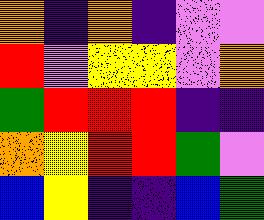[["orange", "indigo", "orange", "indigo", "violet", "violet"], ["red", "violet", "yellow", "yellow", "violet", "orange"], ["green", "red", "red", "red", "indigo", "indigo"], ["orange", "yellow", "red", "red", "green", "violet"], ["blue", "yellow", "indigo", "indigo", "blue", "green"]]